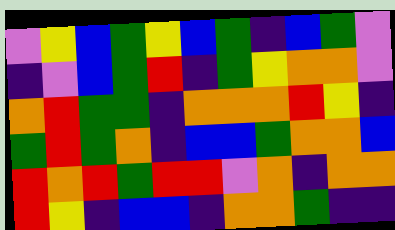[["violet", "yellow", "blue", "green", "yellow", "blue", "green", "indigo", "blue", "green", "violet"], ["indigo", "violet", "blue", "green", "red", "indigo", "green", "yellow", "orange", "orange", "violet"], ["orange", "red", "green", "green", "indigo", "orange", "orange", "orange", "red", "yellow", "indigo"], ["green", "red", "green", "orange", "indigo", "blue", "blue", "green", "orange", "orange", "blue"], ["red", "orange", "red", "green", "red", "red", "violet", "orange", "indigo", "orange", "orange"], ["red", "yellow", "indigo", "blue", "blue", "indigo", "orange", "orange", "green", "indigo", "indigo"]]